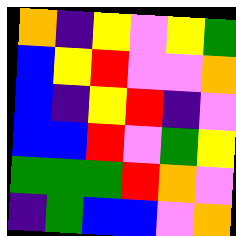[["orange", "indigo", "yellow", "violet", "yellow", "green"], ["blue", "yellow", "red", "violet", "violet", "orange"], ["blue", "indigo", "yellow", "red", "indigo", "violet"], ["blue", "blue", "red", "violet", "green", "yellow"], ["green", "green", "green", "red", "orange", "violet"], ["indigo", "green", "blue", "blue", "violet", "orange"]]